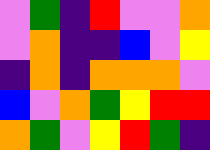[["violet", "green", "indigo", "red", "violet", "violet", "orange"], ["violet", "orange", "indigo", "indigo", "blue", "violet", "yellow"], ["indigo", "orange", "indigo", "orange", "orange", "orange", "violet"], ["blue", "violet", "orange", "green", "yellow", "red", "red"], ["orange", "green", "violet", "yellow", "red", "green", "indigo"]]